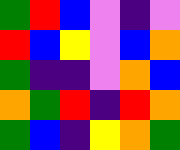[["green", "red", "blue", "violet", "indigo", "violet"], ["red", "blue", "yellow", "violet", "blue", "orange"], ["green", "indigo", "indigo", "violet", "orange", "blue"], ["orange", "green", "red", "indigo", "red", "orange"], ["green", "blue", "indigo", "yellow", "orange", "green"]]